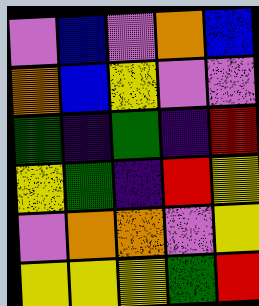[["violet", "blue", "violet", "orange", "blue"], ["orange", "blue", "yellow", "violet", "violet"], ["green", "indigo", "green", "indigo", "red"], ["yellow", "green", "indigo", "red", "yellow"], ["violet", "orange", "orange", "violet", "yellow"], ["yellow", "yellow", "yellow", "green", "red"]]